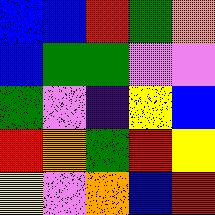[["blue", "blue", "red", "green", "orange"], ["blue", "green", "green", "violet", "violet"], ["green", "violet", "indigo", "yellow", "blue"], ["red", "orange", "green", "red", "yellow"], ["yellow", "violet", "orange", "blue", "red"]]